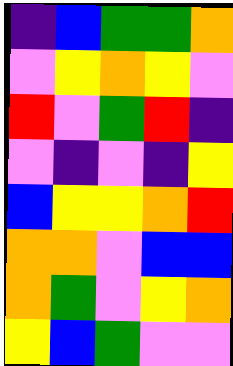[["indigo", "blue", "green", "green", "orange"], ["violet", "yellow", "orange", "yellow", "violet"], ["red", "violet", "green", "red", "indigo"], ["violet", "indigo", "violet", "indigo", "yellow"], ["blue", "yellow", "yellow", "orange", "red"], ["orange", "orange", "violet", "blue", "blue"], ["orange", "green", "violet", "yellow", "orange"], ["yellow", "blue", "green", "violet", "violet"]]